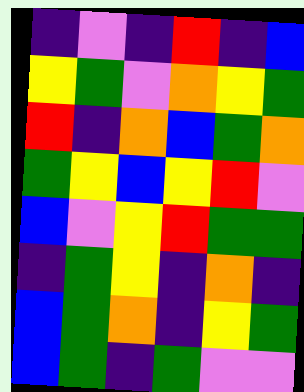[["indigo", "violet", "indigo", "red", "indigo", "blue"], ["yellow", "green", "violet", "orange", "yellow", "green"], ["red", "indigo", "orange", "blue", "green", "orange"], ["green", "yellow", "blue", "yellow", "red", "violet"], ["blue", "violet", "yellow", "red", "green", "green"], ["indigo", "green", "yellow", "indigo", "orange", "indigo"], ["blue", "green", "orange", "indigo", "yellow", "green"], ["blue", "green", "indigo", "green", "violet", "violet"]]